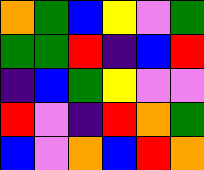[["orange", "green", "blue", "yellow", "violet", "green"], ["green", "green", "red", "indigo", "blue", "red"], ["indigo", "blue", "green", "yellow", "violet", "violet"], ["red", "violet", "indigo", "red", "orange", "green"], ["blue", "violet", "orange", "blue", "red", "orange"]]